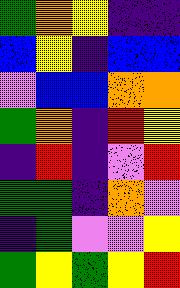[["green", "orange", "yellow", "indigo", "indigo"], ["blue", "yellow", "indigo", "blue", "blue"], ["violet", "blue", "blue", "orange", "orange"], ["green", "orange", "indigo", "red", "yellow"], ["indigo", "red", "indigo", "violet", "red"], ["green", "green", "indigo", "orange", "violet"], ["indigo", "green", "violet", "violet", "yellow"], ["green", "yellow", "green", "yellow", "red"]]